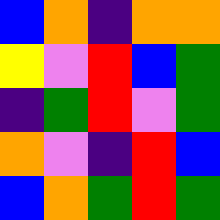[["blue", "orange", "indigo", "orange", "orange"], ["yellow", "violet", "red", "blue", "green"], ["indigo", "green", "red", "violet", "green"], ["orange", "violet", "indigo", "red", "blue"], ["blue", "orange", "green", "red", "green"]]